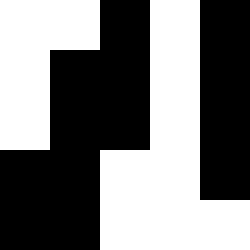[["white", "white", "black", "white", "black"], ["white", "black", "black", "white", "black"], ["white", "black", "black", "white", "black"], ["black", "black", "white", "white", "black"], ["black", "black", "white", "white", "white"]]